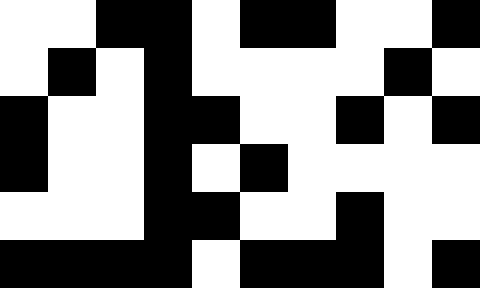[["white", "white", "black", "black", "white", "black", "black", "white", "white", "black"], ["white", "black", "white", "black", "white", "white", "white", "white", "black", "white"], ["black", "white", "white", "black", "black", "white", "white", "black", "white", "black"], ["black", "white", "white", "black", "white", "black", "white", "white", "white", "white"], ["white", "white", "white", "black", "black", "white", "white", "black", "white", "white"], ["black", "black", "black", "black", "white", "black", "black", "black", "white", "black"]]